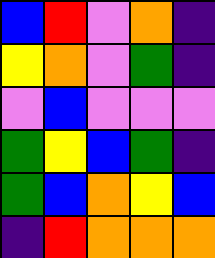[["blue", "red", "violet", "orange", "indigo"], ["yellow", "orange", "violet", "green", "indigo"], ["violet", "blue", "violet", "violet", "violet"], ["green", "yellow", "blue", "green", "indigo"], ["green", "blue", "orange", "yellow", "blue"], ["indigo", "red", "orange", "orange", "orange"]]